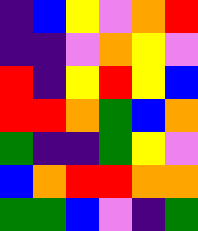[["indigo", "blue", "yellow", "violet", "orange", "red"], ["indigo", "indigo", "violet", "orange", "yellow", "violet"], ["red", "indigo", "yellow", "red", "yellow", "blue"], ["red", "red", "orange", "green", "blue", "orange"], ["green", "indigo", "indigo", "green", "yellow", "violet"], ["blue", "orange", "red", "red", "orange", "orange"], ["green", "green", "blue", "violet", "indigo", "green"]]